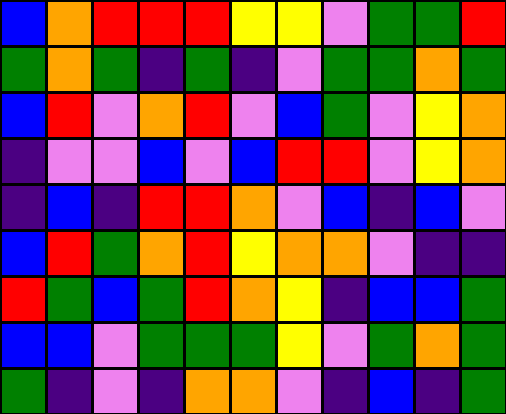[["blue", "orange", "red", "red", "red", "yellow", "yellow", "violet", "green", "green", "red"], ["green", "orange", "green", "indigo", "green", "indigo", "violet", "green", "green", "orange", "green"], ["blue", "red", "violet", "orange", "red", "violet", "blue", "green", "violet", "yellow", "orange"], ["indigo", "violet", "violet", "blue", "violet", "blue", "red", "red", "violet", "yellow", "orange"], ["indigo", "blue", "indigo", "red", "red", "orange", "violet", "blue", "indigo", "blue", "violet"], ["blue", "red", "green", "orange", "red", "yellow", "orange", "orange", "violet", "indigo", "indigo"], ["red", "green", "blue", "green", "red", "orange", "yellow", "indigo", "blue", "blue", "green"], ["blue", "blue", "violet", "green", "green", "green", "yellow", "violet", "green", "orange", "green"], ["green", "indigo", "violet", "indigo", "orange", "orange", "violet", "indigo", "blue", "indigo", "green"]]